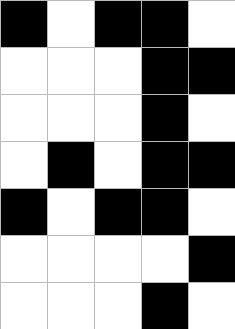[["black", "white", "black", "black", "white"], ["white", "white", "white", "black", "black"], ["white", "white", "white", "black", "white"], ["white", "black", "white", "black", "black"], ["black", "white", "black", "black", "white"], ["white", "white", "white", "white", "black"], ["white", "white", "white", "black", "white"]]